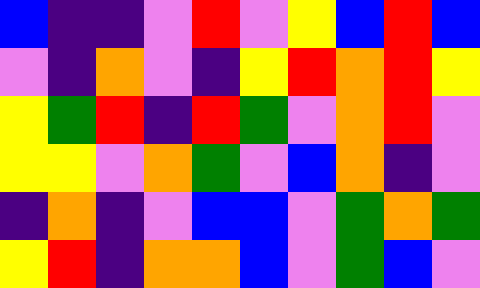[["blue", "indigo", "indigo", "violet", "red", "violet", "yellow", "blue", "red", "blue"], ["violet", "indigo", "orange", "violet", "indigo", "yellow", "red", "orange", "red", "yellow"], ["yellow", "green", "red", "indigo", "red", "green", "violet", "orange", "red", "violet"], ["yellow", "yellow", "violet", "orange", "green", "violet", "blue", "orange", "indigo", "violet"], ["indigo", "orange", "indigo", "violet", "blue", "blue", "violet", "green", "orange", "green"], ["yellow", "red", "indigo", "orange", "orange", "blue", "violet", "green", "blue", "violet"]]